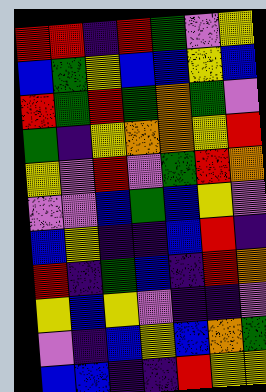[["red", "red", "indigo", "red", "green", "violet", "yellow"], ["blue", "green", "yellow", "blue", "blue", "yellow", "blue"], ["red", "green", "red", "green", "orange", "green", "violet"], ["green", "indigo", "yellow", "orange", "orange", "yellow", "red"], ["yellow", "violet", "red", "violet", "green", "red", "orange"], ["violet", "violet", "blue", "green", "blue", "yellow", "violet"], ["blue", "yellow", "indigo", "indigo", "blue", "red", "indigo"], ["red", "indigo", "green", "blue", "indigo", "red", "orange"], ["yellow", "blue", "yellow", "violet", "indigo", "indigo", "violet"], ["violet", "indigo", "blue", "yellow", "blue", "orange", "green"], ["blue", "blue", "indigo", "indigo", "red", "yellow", "yellow"]]